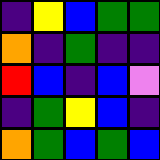[["indigo", "yellow", "blue", "green", "green"], ["orange", "indigo", "green", "indigo", "indigo"], ["red", "blue", "indigo", "blue", "violet"], ["indigo", "green", "yellow", "blue", "indigo"], ["orange", "green", "blue", "green", "blue"]]